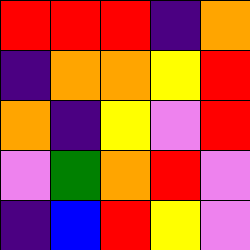[["red", "red", "red", "indigo", "orange"], ["indigo", "orange", "orange", "yellow", "red"], ["orange", "indigo", "yellow", "violet", "red"], ["violet", "green", "orange", "red", "violet"], ["indigo", "blue", "red", "yellow", "violet"]]